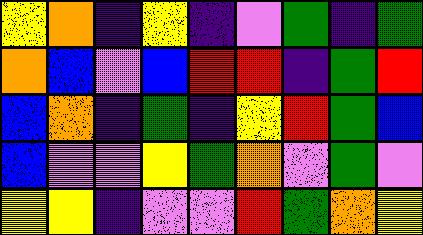[["yellow", "orange", "indigo", "yellow", "indigo", "violet", "green", "indigo", "green"], ["orange", "blue", "violet", "blue", "red", "red", "indigo", "green", "red"], ["blue", "orange", "indigo", "green", "indigo", "yellow", "red", "green", "blue"], ["blue", "violet", "violet", "yellow", "green", "orange", "violet", "green", "violet"], ["yellow", "yellow", "indigo", "violet", "violet", "red", "green", "orange", "yellow"]]